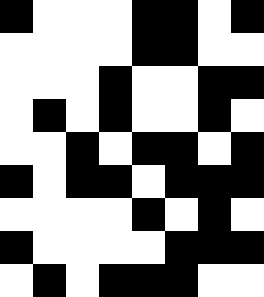[["black", "white", "white", "white", "black", "black", "white", "black"], ["white", "white", "white", "white", "black", "black", "white", "white"], ["white", "white", "white", "black", "white", "white", "black", "black"], ["white", "black", "white", "black", "white", "white", "black", "white"], ["white", "white", "black", "white", "black", "black", "white", "black"], ["black", "white", "black", "black", "white", "black", "black", "black"], ["white", "white", "white", "white", "black", "white", "black", "white"], ["black", "white", "white", "white", "white", "black", "black", "black"], ["white", "black", "white", "black", "black", "black", "white", "white"]]